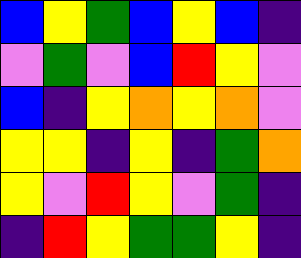[["blue", "yellow", "green", "blue", "yellow", "blue", "indigo"], ["violet", "green", "violet", "blue", "red", "yellow", "violet"], ["blue", "indigo", "yellow", "orange", "yellow", "orange", "violet"], ["yellow", "yellow", "indigo", "yellow", "indigo", "green", "orange"], ["yellow", "violet", "red", "yellow", "violet", "green", "indigo"], ["indigo", "red", "yellow", "green", "green", "yellow", "indigo"]]